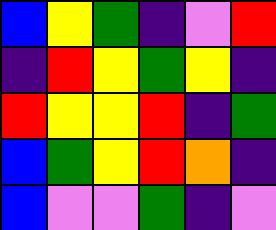[["blue", "yellow", "green", "indigo", "violet", "red"], ["indigo", "red", "yellow", "green", "yellow", "indigo"], ["red", "yellow", "yellow", "red", "indigo", "green"], ["blue", "green", "yellow", "red", "orange", "indigo"], ["blue", "violet", "violet", "green", "indigo", "violet"]]